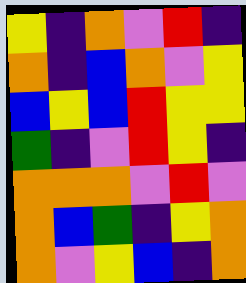[["yellow", "indigo", "orange", "violet", "red", "indigo"], ["orange", "indigo", "blue", "orange", "violet", "yellow"], ["blue", "yellow", "blue", "red", "yellow", "yellow"], ["green", "indigo", "violet", "red", "yellow", "indigo"], ["orange", "orange", "orange", "violet", "red", "violet"], ["orange", "blue", "green", "indigo", "yellow", "orange"], ["orange", "violet", "yellow", "blue", "indigo", "orange"]]